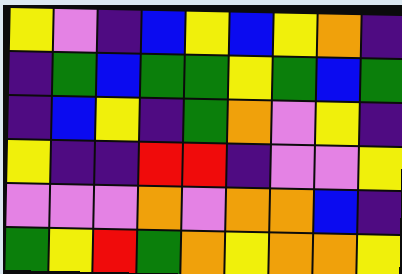[["yellow", "violet", "indigo", "blue", "yellow", "blue", "yellow", "orange", "indigo"], ["indigo", "green", "blue", "green", "green", "yellow", "green", "blue", "green"], ["indigo", "blue", "yellow", "indigo", "green", "orange", "violet", "yellow", "indigo"], ["yellow", "indigo", "indigo", "red", "red", "indigo", "violet", "violet", "yellow"], ["violet", "violet", "violet", "orange", "violet", "orange", "orange", "blue", "indigo"], ["green", "yellow", "red", "green", "orange", "yellow", "orange", "orange", "yellow"]]